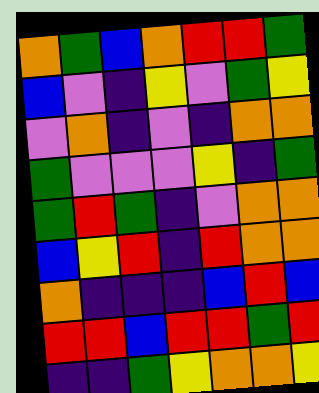[["orange", "green", "blue", "orange", "red", "red", "green"], ["blue", "violet", "indigo", "yellow", "violet", "green", "yellow"], ["violet", "orange", "indigo", "violet", "indigo", "orange", "orange"], ["green", "violet", "violet", "violet", "yellow", "indigo", "green"], ["green", "red", "green", "indigo", "violet", "orange", "orange"], ["blue", "yellow", "red", "indigo", "red", "orange", "orange"], ["orange", "indigo", "indigo", "indigo", "blue", "red", "blue"], ["red", "red", "blue", "red", "red", "green", "red"], ["indigo", "indigo", "green", "yellow", "orange", "orange", "yellow"]]